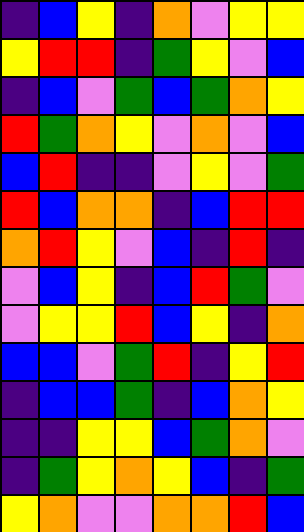[["indigo", "blue", "yellow", "indigo", "orange", "violet", "yellow", "yellow"], ["yellow", "red", "red", "indigo", "green", "yellow", "violet", "blue"], ["indigo", "blue", "violet", "green", "blue", "green", "orange", "yellow"], ["red", "green", "orange", "yellow", "violet", "orange", "violet", "blue"], ["blue", "red", "indigo", "indigo", "violet", "yellow", "violet", "green"], ["red", "blue", "orange", "orange", "indigo", "blue", "red", "red"], ["orange", "red", "yellow", "violet", "blue", "indigo", "red", "indigo"], ["violet", "blue", "yellow", "indigo", "blue", "red", "green", "violet"], ["violet", "yellow", "yellow", "red", "blue", "yellow", "indigo", "orange"], ["blue", "blue", "violet", "green", "red", "indigo", "yellow", "red"], ["indigo", "blue", "blue", "green", "indigo", "blue", "orange", "yellow"], ["indigo", "indigo", "yellow", "yellow", "blue", "green", "orange", "violet"], ["indigo", "green", "yellow", "orange", "yellow", "blue", "indigo", "green"], ["yellow", "orange", "violet", "violet", "orange", "orange", "red", "blue"]]